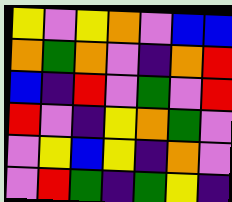[["yellow", "violet", "yellow", "orange", "violet", "blue", "blue"], ["orange", "green", "orange", "violet", "indigo", "orange", "red"], ["blue", "indigo", "red", "violet", "green", "violet", "red"], ["red", "violet", "indigo", "yellow", "orange", "green", "violet"], ["violet", "yellow", "blue", "yellow", "indigo", "orange", "violet"], ["violet", "red", "green", "indigo", "green", "yellow", "indigo"]]